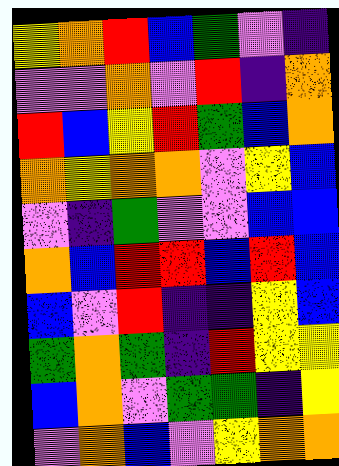[["yellow", "orange", "red", "blue", "green", "violet", "indigo"], ["violet", "violet", "orange", "violet", "red", "indigo", "orange"], ["red", "blue", "yellow", "red", "green", "blue", "orange"], ["orange", "yellow", "orange", "orange", "violet", "yellow", "blue"], ["violet", "indigo", "green", "violet", "violet", "blue", "blue"], ["orange", "blue", "red", "red", "blue", "red", "blue"], ["blue", "violet", "red", "indigo", "indigo", "yellow", "blue"], ["green", "orange", "green", "indigo", "red", "yellow", "yellow"], ["blue", "orange", "violet", "green", "green", "indigo", "yellow"], ["violet", "orange", "blue", "violet", "yellow", "orange", "orange"]]